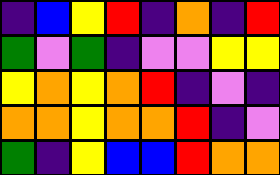[["indigo", "blue", "yellow", "red", "indigo", "orange", "indigo", "red"], ["green", "violet", "green", "indigo", "violet", "violet", "yellow", "yellow"], ["yellow", "orange", "yellow", "orange", "red", "indigo", "violet", "indigo"], ["orange", "orange", "yellow", "orange", "orange", "red", "indigo", "violet"], ["green", "indigo", "yellow", "blue", "blue", "red", "orange", "orange"]]